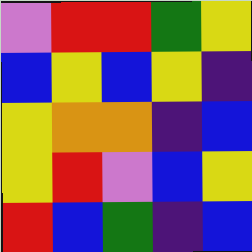[["violet", "red", "red", "green", "yellow"], ["blue", "yellow", "blue", "yellow", "indigo"], ["yellow", "orange", "orange", "indigo", "blue"], ["yellow", "red", "violet", "blue", "yellow"], ["red", "blue", "green", "indigo", "blue"]]